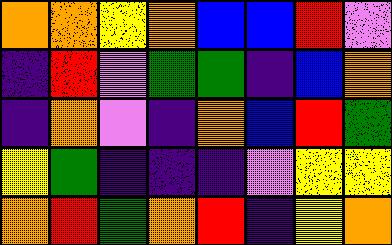[["orange", "orange", "yellow", "orange", "blue", "blue", "red", "violet"], ["indigo", "red", "violet", "green", "green", "indigo", "blue", "orange"], ["indigo", "orange", "violet", "indigo", "orange", "blue", "red", "green"], ["yellow", "green", "indigo", "indigo", "indigo", "violet", "yellow", "yellow"], ["orange", "red", "green", "orange", "red", "indigo", "yellow", "orange"]]